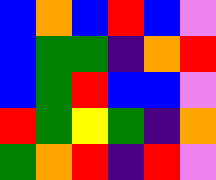[["blue", "orange", "blue", "red", "blue", "violet"], ["blue", "green", "green", "indigo", "orange", "red"], ["blue", "green", "red", "blue", "blue", "violet"], ["red", "green", "yellow", "green", "indigo", "orange"], ["green", "orange", "red", "indigo", "red", "violet"]]